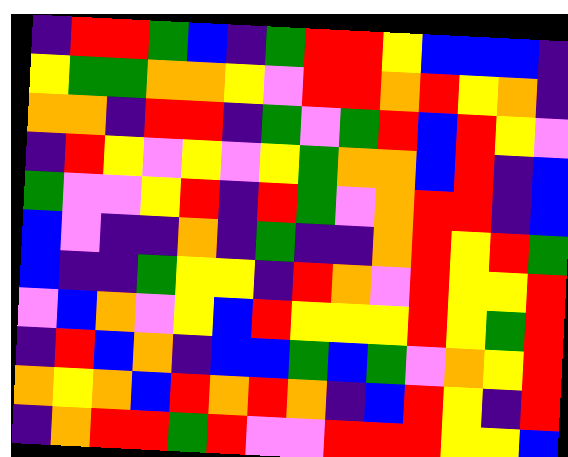[["indigo", "red", "red", "green", "blue", "indigo", "green", "red", "red", "yellow", "blue", "blue", "blue", "indigo"], ["yellow", "green", "green", "orange", "orange", "yellow", "violet", "red", "red", "orange", "red", "yellow", "orange", "indigo"], ["orange", "orange", "indigo", "red", "red", "indigo", "green", "violet", "green", "red", "blue", "red", "yellow", "violet"], ["indigo", "red", "yellow", "violet", "yellow", "violet", "yellow", "green", "orange", "orange", "blue", "red", "indigo", "blue"], ["green", "violet", "violet", "yellow", "red", "indigo", "red", "green", "violet", "orange", "red", "red", "indigo", "blue"], ["blue", "violet", "indigo", "indigo", "orange", "indigo", "green", "indigo", "indigo", "orange", "red", "yellow", "red", "green"], ["blue", "indigo", "indigo", "green", "yellow", "yellow", "indigo", "red", "orange", "violet", "red", "yellow", "yellow", "red"], ["violet", "blue", "orange", "violet", "yellow", "blue", "red", "yellow", "yellow", "yellow", "red", "yellow", "green", "red"], ["indigo", "red", "blue", "orange", "indigo", "blue", "blue", "green", "blue", "green", "violet", "orange", "yellow", "red"], ["orange", "yellow", "orange", "blue", "red", "orange", "red", "orange", "indigo", "blue", "red", "yellow", "indigo", "red"], ["indigo", "orange", "red", "red", "green", "red", "violet", "violet", "red", "red", "red", "yellow", "yellow", "blue"]]